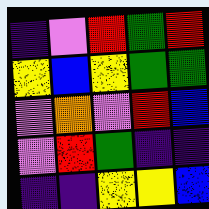[["indigo", "violet", "red", "green", "red"], ["yellow", "blue", "yellow", "green", "green"], ["violet", "orange", "violet", "red", "blue"], ["violet", "red", "green", "indigo", "indigo"], ["indigo", "indigo", "yellow", "yellow", "blue"]]